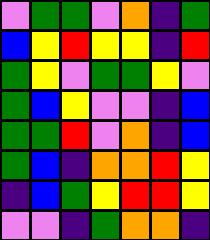[["violet", "green", "green", "violet", "orange", "indigo", "green"], ["blue", "yellow", "red", "yellow", "yellow", "indigo", "red"], ["green", "yellow", "violet", "green", "green", "yellow", "violet"], ["green", "blue", "yellow", "violet", "violet", "indigo", "blue"], ["green", "green", "red", "violet", "orange", "indigo", "blue"], ["green", "blue", "indigo", "orange", "orange", "red", "yellow"], ["indigo", "blue", "green", "yellow", "red", "red", "yellow"], ["violet", "violet", "indigo", "green", "orange", "orange", "indigo"]]